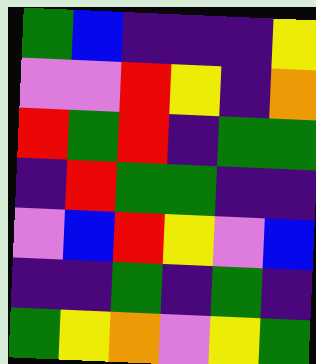[["green", "blue", "indigo", "indigo", "indigo", "yellow"], ["violet", "violet", "red", "yellow", "indigo", "orange"], ["red", "green", "red", "indigo", "green", "green"], ["indigo", "red", "green", "green", "indigo", "indigo"], ["violet", "blue", "red", "yellow", "violet", "blue"], ["indigo", "indigo", "green", "indigo", "green", "indigo"], ["green", "yellow", "orange", "violet", "yellow", "green"]]